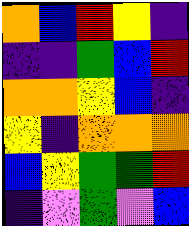[["orange", "blue", "red", "yellow", "indigo"], ["indigo", "indigo", "green", "blue", "red"], ["orange", "orange", "yellow", "blue", "indigo"], ["yellow", "indigo", "orange", "orange", "orange"], ["blue", "yellow", "green", "green", "red"], ["indigo", "violet", "green", "violet", "blue"]]